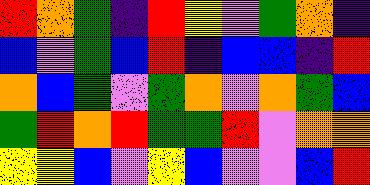[["red", "orange", "green", "indigo", "red", "yellow", "violet", "green", "orange", "indigo"], ["blue", "violet", "green", "blue", "red", "indigo", "blue", "blue", "indigo", "red"], ["orange", "blue", "green", "violet", "green", "orange", "violet", "orange", "green", "blue"], ["green", "red", "orange", "red", "green", "green", "red", "violet", "orange", "orange"], ["yellow", "yellow", "blue", "violet", "yellow", "blue", "violet", "violet", "blue", "red"]]